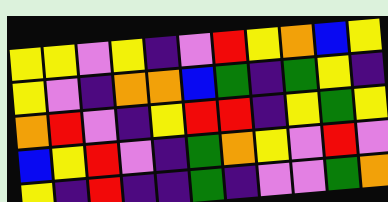[["yellow", "yellow", "violet", "yellow", "indigo", "violet", "red", "yellow", "orange", "blue", "yellow"], ["yellow", "violet", "indigo", "orange", "orange", "blue", "green", "indigo", "green", "yellow", "indigo"], ["orange", "red", "violet", "indigo", "yellow", "red", "red", "indigo", "yellow", "green", "yellow"], ["blue", "yellow", "red", "violet", "indigo", "green", "orange", "yellow", "violet", "red", "violet"], ["yellow", "indigo", "red", "indigo", "indigo", "green", "indigo", "violet", "violet", "green", "orange"]]